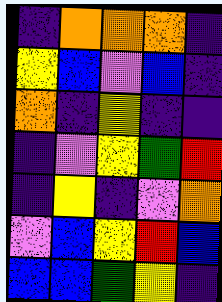[["indigo", "orange", "orange", "orange", "indigo"], ["yellow", "blue", "violet", "blue", "indigo"], ["orange", "indigo", "yellow", "indigo", "indigo"], ["indigo", "violet", "yellow", "green", "red"], ["indigo", "yellow", "indigo", "violet", "orange"], ["violet", "blue", "yellow", "red", "blue"], ["blue", "blue", "green", "yellow", "indigo"]]